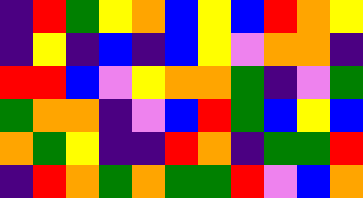[["indigo", "red", "green", "yellow", "orange", "blue", "yellow", "blue", "red", "orange", "yellow"], ["indigo", "yellow", "indigo", "blue", "indigo", "blue", "yellow", "violet", "orange", "orange", "indigo"], ["red", "red", "blue", "violet", "yellow", "orange", "orange", "green", "indigo", "violet", "green"], ["green", "orange", "orange", "indigo", "violet", "blue", "red", "green", "blue", "yellow", "blue"], ["orange", "green", "yellow", "indigo", "indigo", "red", "orange", "indigo", "green", "green", "red"], ["indigo", "red", "orange", "green", "orange", "green", "green", "red", "violet", "blue", "orange"]]